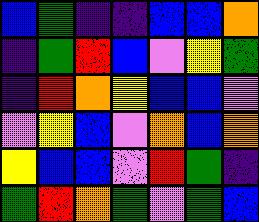[["blue", "green", "indigo", "indigo", "blue", "blue", "orange"], ["indigo", "green", "red", "blue", "violet", "yellow", "green"], ["indigo", "red", "orange", "yellow", "blue", "blue", "violet"], ["violet", "yellow", "blue", "violet", "orange", "blue", "orange"], ["yellow", "blue", "blue", "violet", "red", "green", "indigo"], ["green", "red", "orange", "green", "violet", "green", "blue"]]